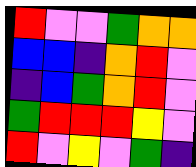[["red", "violet", "violet", "green", "orange", "orange"], ["blue", "blue", "indigo", "orange", "red", "violet"], ["indigo", "blue", "green", "orange", "red", "violet"], ["green", "red", "red", "red", "yellow", "violet"], ["red", "violet", "yellow", "violet", "green", "indigo"]]